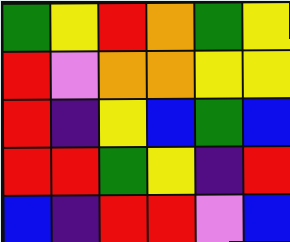[["green", "yellow", "red", "orange", "green", "yellow"], ["red", "violet", "orange", "orange", "yellow", "yellow"], ["red", "indigo", "yellow", "blue", "green", "blue"], ["red", "red", "green", "yellow", "indigo", "red"], ["blue", "indigo", "red", "red", "violet", "blue"]]